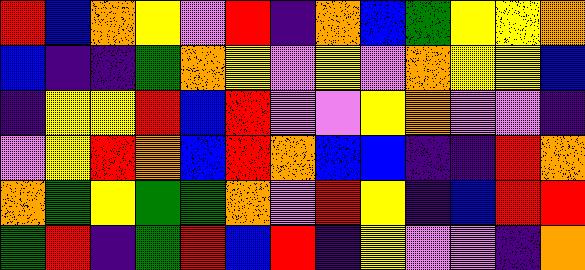[["red", "blue", "orange", "yellow", "violet", "red", "indigo", "orange", "blue", "green", "yellow", "yellow", "orange"], ["blue", "indigo", "indigo", "green", "orange", "yellow", "violet", "yellow", "violet", "orange", "yellow", "yellow", "blue"], ["indigo", "yellow", "yellow", "red", "blue", "red", "violet", "violet", "yellow", "orange", "violet", "violet", "indigo"], ["violet", "yellow", "red", "orange", "blue", "red", "orange", "blue", "blue", "indigo", "indigo", "red", "orange"], ["orange", "green", "yellow", "green", "green", "orange", "violet", "red", "yellow", "indigo", "blue", "red", "red"], ["green", "red", "indigo", "green", "red", "blue", "red", "indigo", "yellow", "violet", "violet", "indigo", "orange"]]